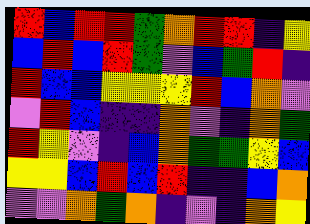[["red", "blue", "red", "red", "green", "orange", "red", "red", "indigo", "yellow"], ["blue", "red", "blue", "red", "green", "violet", "blue", "green", "red", "indigo"], ["red", "blue", "blue", "yellow", "yellow", "yellow", "red", "blue", "orange", "violet"], ["violet", "red", "blue", "indigo", "indigo", "orange", "violet", "indigo", "orange", "green"], ["red", "yellow", "violet", "indigo", "blue", "orange", "green", "green", "yellow", "blue"], ["yellow", "yellow", "blue", "red", "blue", "red", "indigo", "indigo", "blue", "orange"], ["violet", "violet", "orange", "green", "orange", "indigo", "violet", "indigo", "orange", "yellow"]]